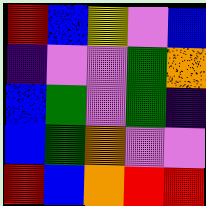[["red", "blue", "yellow", "violet", "blue"], ["indigo", "violet", "violet", "green", "orange"], ["blue", "green", "violet", "green", "indigo"], ["blue", "green", "orange", "violet", "violet"], ["red", "blue", "orange", "red", "red"]]